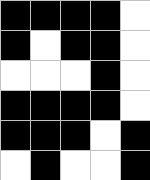[["black", "black", "black", "black", "white"], ["black", "white", "black", "black", "white"], ["white", "white", "white", "black", "white"], ["black", "black", "black", "black", "white"], ["black", "black", "black", "white", "black"], ["white", "black", "white", "white", "black"]]